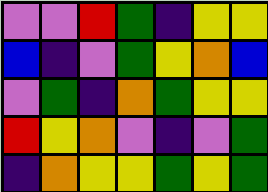[["violet", "violet", "red", "green", "indigo", "yellow", "yellow"], ["blue", "indigo", "violet", "green", "yellow", "orange", "blue"], ["violet", "green", "indigo", "orange", "green", "yellow", "yellow"], ["red", "yellow", "orange", "violet", "indigo", "violet", "green"], ["indigo", "orange", "yellow", "yellow", "green", "yellow", "green"]]